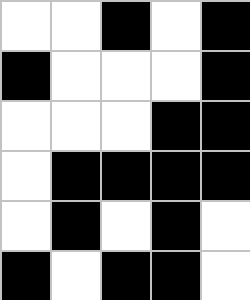[["white", "white", "black", "white", "black"], ["black", "white", "white", "white", "black"], ["white", "white", "white", "black", "black"], ["white", "black", "black", "black", "black"], ["white", "black", "white", "black", "white"], ["black", "white", "black", "black", "white"]]